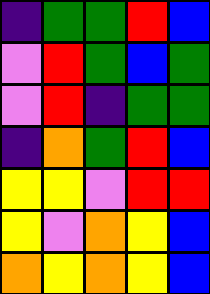[["indigo", "green", "green", "red", "blue"], ["violet", "red", "green", "blue", "green"], ["violet", "red", "indigo", "green", "green"], ["indigo", "orange", "green", "red", "blue"], ["yellow", "yellow", "violet", "red", "red"], ["yellow", "violet", "orange", "yellow", "blue"], ["orange", "yellow", "orange", "yellow", "blue"]]